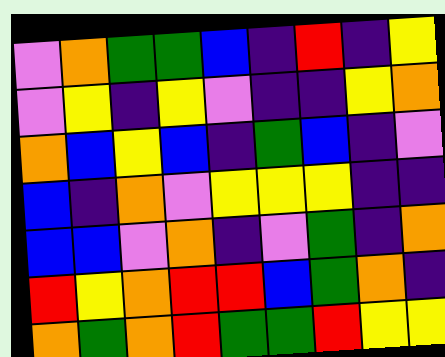[["violet", "orange", "green", "green", "blue", "indigo", "red", "indigo", "yellow"], ["violet", "yellow", "indigo", "yellow", "violet", "indigo", "indigo", "yellow", "orange"], ["orange", "blue", "yellow", "blue", "indigo", "green", "blue", "indigo", "violet"], ["blue", "indigo", "orange", "violet", "yellow", "yellow", "yellow", "indigo", "indigo"], ["blue", "blue", "violet", "orange", "indigo", "violet", "green", "indigo", "orange"], ["red", "yellow", "orange", "red", "red", "blue", "green", "orange", "indigo"], ["orange", "green", "orange", "red", "green", "green", "red", "yellow", "yellow"]]